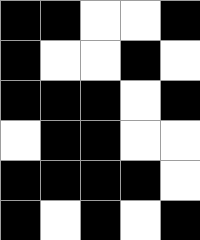[["black", "black", "white", "white", "black"], ["black", "white", "white", "black", "white"], ["black", "black", "black", "white", "black"], ["white", "black", "black", "white", "white"], ["black", "black", "black", "black", "white"], ["black", "white", "black", "white", "black"]]